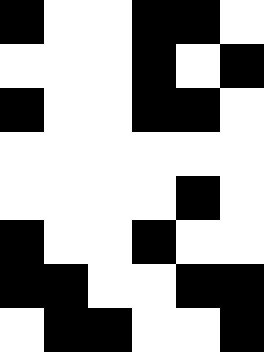[["black", "white", "white", "black", "black", "white"], ["white", "white", "white", "black", "white", "black"], ["black", "white", "white", "black", "black", "white"], ["white", "white", "white", "white", "white", "white"], ["white", "white", "white", "white", "black", "white"], ["black", "white", "white", "black", "white", "white"], ["black", "black", "white", "white", "black", "black"], ["white", "black", "black", "white", "white", "black"]]